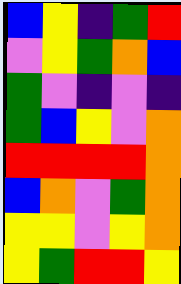[["blue", "yellow", "indigo", "green", "red"], ["violet", "yellow", "green", "orange", "blue"], ["green", "violet", "indigo", "violet", "indigo"], ["green", "blue", "yellow", "violet", "orange"], ["red", "red", "red", "red", "orange"], ["blue", "orange", "violet", "green", "orange"], ["yellow", "yellow", "violet", "yellow", "orange"], ["yellow", "green", "red", "red", "yellow"]]